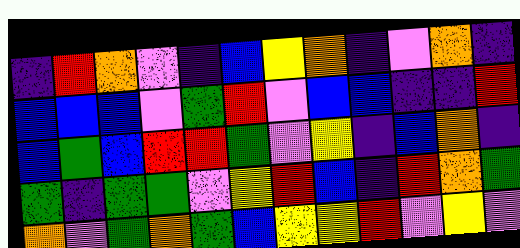[["indigo", "red", "orange", "violet", "indigo", "blue", "yellow", "orange", "indigo", "violet", "orange", "indigo"], ["blue", "blue", "blue", "violet", "green", "red", "violet", "blue", "blue", "indigo", "indigo", "red"], ["blue", "green", "blue", "red", "red", "green", "violet", "yellow", "indigo", "blue", "orange", "indigo"], ["green", "indigo", "green", "green", "violet", "yellow", "red", "blue", "indigo", "red", "orange", "green"], ["orange", "violet", "green", "orange", "green", "blue", "yellow", "yellow", "red", "violet", "yellow", "violet"]]